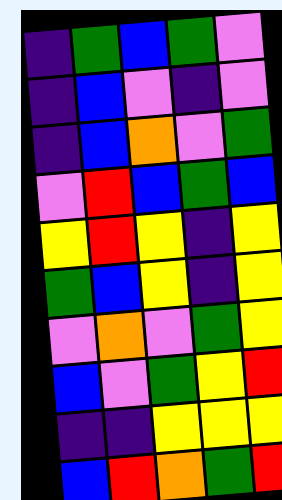[["indigo", "green", "blue", "green", "violet"], ["indigo", "blue", "violet", "indigo", "violet"], ["indigo", "blue", "orange", "violet", "green"], ["violet", "red", "blue", "green", "blue"], ["yellow", "red", "yellow", "indigo", "yellow"], ["green", "blue", "yellow", "indigo", "yellow"], ["violet", "orange", "violet", "green", "yellow"], ["blue", "violet", "green", "yellow", "red"], ["indigo", "indigo", "yellow", "yellow", "yellow"], ["blue", "red", "orange", "green", "red"]]